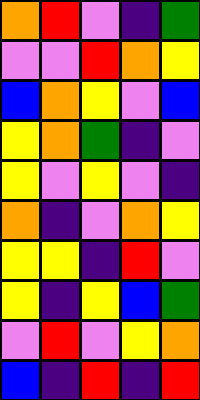[["orange", "red", "violet", "indigo", "green"], ["violet", "violet", "red", "orange", "yellow"], ["blue", "orange", "yellow", "violet", "blue"], ["yellow", "orange", "green", "indigo", "violet"], ["yellow", "violet", "yellow", "violet", "indigo"], ["orange", "indigo", "violet", "orange", "yellow"], ["yellow", "yellow", "indigo", "red", "violet"], ["yellow", "indigo", "yellow", "blue", "green"], ["violet", "red", "violet", "yellow", "orange"], ["blue", "indigo", "red", "indigo", "red"]]